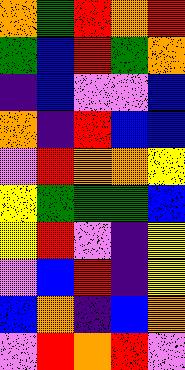[["orange", "green", "red", "orange", "red"], ["green", "blue", "red", "green", "orange"], ["indigo", "blue", "violet", "violet", "blue"], ["orange", "indigo", "red", "blue", "blue"], ["violet", "red", "orange", "orange", "yellow"], ["yellow", "green", "green", "green", "blue"], ["yellow", "red", "violet", "indigo", "yellow"], ["violet", "blue", "red", "indigo", "yellow"], ["blue", "orange", "indigo", "blue", "orange"], ["violet", "red", "orange", "red", "violet"]]